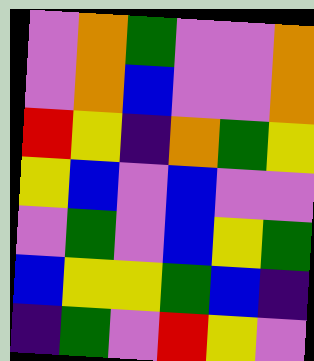[["violet", "orange", "green", "violet", "violet", "orange"], ["violet", "orange", "blue", "violet", "violet", "orange"], ["red", "yellow", "indigo", "orange", "green", "yellow"], ["yellow", "blue", "violet", "blue", "violet", "violet"], ["violet", "green", "violet", "blue", "yellow", "green"], ["blue", "yellow", "yellow", "green", "blue", "indigo"], ["indigo", "green", "violet", "red", "yellow", "violet"]]